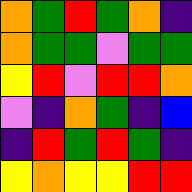[["orange", "green", "red", "green", "orange", "indigo"], ["orange", "green", "green", "violet", "green", "green"], ["yellow", "red", "violet", "red", "red", "orange"], ["violet", "indigo", "orange", "green", "indigo", "blue"], ["indigo", "red", "green", "red", "green", "indigo"], ["yellow", "orange", "yellow", "yellow", "red", "red"]]